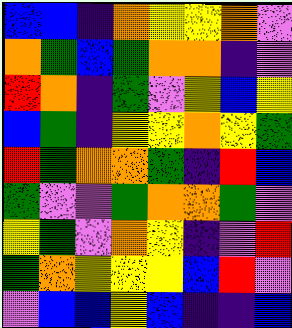[["blue", "blue", "indigo", "orange", "yellow", "yellow", "orange", "violet"], ["orange", "green", "blue", "green", "orange", "orange", "indigo", "violet"], ["red", "orange", "indigo", "green", "violet", "yellow", "blue", "yellow"], ["blue", "green", "indigo", "yellow", "yellow", "orange", "yellow", "green"], ["red", "green", "orange", "orange", "green", "indigo", "red", "blue"], ["green", "violet", "violet", "green", "orange", "orange", "green", "violet"], ["yellow", "green", "violet", "orange", "yellow", "indigo", "violet", "red"], ["green", "orange", "yellow", "yellow", "yellow", "blue", "red", "violet"], ["violet", "blue", "blue", "yellow", "blue", "indigo", "indigo", "blue"]]